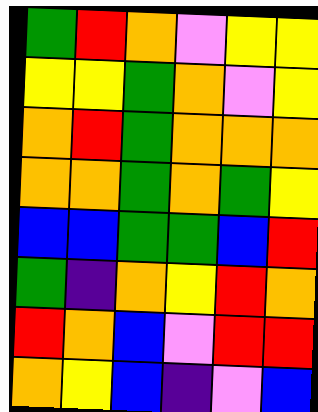[["green", "red", "orange", "violet", "yellow", "yellow"], ["yellow", "yellow", "green", "orange", "violet", "yellow"], ["orange", "red", "green", "orange", "orange", "orange"], ["orange", "orange", "green", "orange", "green", "yellow"], ["blue", "blue", "green", "green", "blue", "red"], ["green", "indigo", "orange", "yellow", "red", "orange"], ["red", "orange", "blue", "violet", "red", "red"], ["orange", "yellow", "blue", "indigo", "violet", "blue"]]